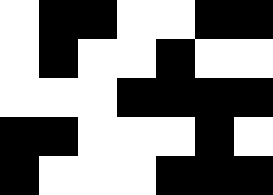[["white", "black", "black", "white", "white", "black", "black"], ["white", "black", "white", "white", "black", "white", "white"], ["white", "white", "white", "black", "black", "black", "black"], ["black", "black", "white", "white", "white", "black", "white"], ["black", "white", "white", "white", "black", "black", "black"]]